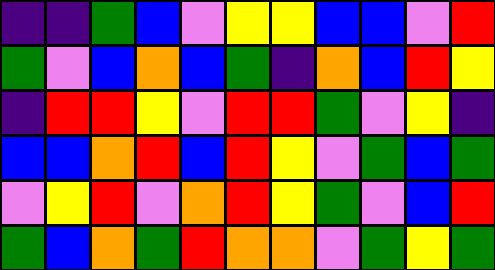[["indigo", "indigo", "green", "blue", "violet", "yellow", "yellow", "blue", "blue", "violet", "red"], ["green", "violet", "blue", "orange", "blue", "green", "indigo", "orange", "blue", "red", "yellow"], ["indigo", "red", "red", "yellow", "violet", "red", "red", "green", "violet", "yellow", "indigo"], ["blue", "blue", "orange", "red", "blue", "red", "yellow", "violet", "green", "blue", "green"], ["violet", "yellow", "red", "violet", "orange", "red", "yellow", "green", "violet", "blue", "red"], ["green", "blue", "orange", "green", "red", "orange", "orange", "violet", "green", "yellow", "green"]]